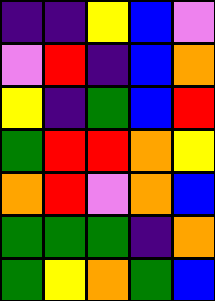[["indigo", "indigo", "yellow", "blue", "violet"], ["violet", "red", "indigo", "blue", "orange"], ["yellow", "indigo", "green", "blue", "red"], ["green", "red", "red", "orange", "yellow"], ["orange", "red", "violet", "orange", "blue"], ["green", "green", "green", "indigo", "orange"], ["green", "yellow", "orange", "green", "blue"]]